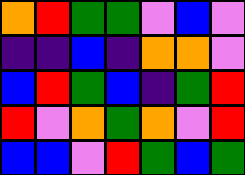[["orange", "red", "green", "green", "violet", "blue", "violet"], ["indigo", "indigo", "blue", "indigo", "orange", "orange", "violet"], ["blue", "red", "green", "blue", "indigo", "green", "red"], ["red", "violet", "orange", "green", "orange", "violet", "red"], ["blue", "blue", "violet", "red", "green", "blue", "green"]]